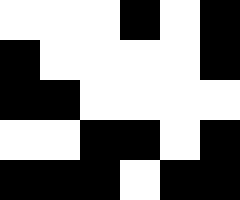[["white", "white", "white", "black", "white", "black"], ["black", "white", "white", "white", "white", "black"], ["black", "black", "white", "white", "white", "white"], ["white", "white", "black", "black", "white", "black"], ["black", "black", "black", "white", "black", "black"]]